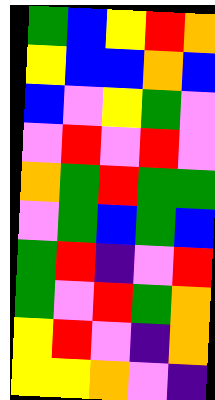[["green", "blue", "yellow", "red", "orange"], ["yellow", "blue", "blue", "orange", "blue"], ["blue", "violet", "yellow", "green", "violet"], ["violet", "red", "violet", "red", "violet"], ["orange", "green", "red", "green", "green"], ["violet", "green", "blue", "green", "blue"], ["green", "red", "indigo", "violet", "red"], ["green", "violet", "red", "green", "orange"], ["yellow", "red", "violet", "indigo", "orange"], ["yellow", "yellow", "orange", "violet", "indigo"]]